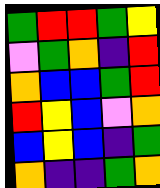[["green", "red", "red", "green", "yellow"], ["violet", "green", "orange", "indigo", "red"], ["orange", "blue", "blue", "green", "red"], ["red", "yellow", "blue", "violet", "orange"], ["blue", "yellow", "blue", "indigo", "green"], ["orange", "indigo", "indigo", "green", "orange"]]